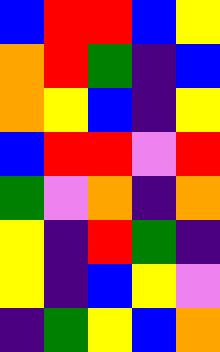[["blue", "red", "red", "blue", "yellow"], ["orange", "red", "green", "indigo", "blue"], ["orange", "yellow", "blue", "indigo", "yellow"], ["blue", "red", "red", "violet", "red"], ["green", "violet", "orange", "indigo", "orange"], ["yellow", "indigo", "red", "green", "indigo"], ["yellow", "indigo", "blue", "yellow", "violet"], ["indigo", "green", "yellow", "blue", "orange"]]